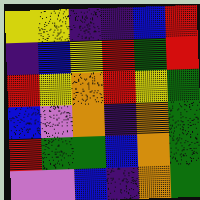[["yellow", "yellow", "indigo", "indigo", "blue", "red"], ["indigo", "blue", "yellow", "red", "green", "red"], ["red", "yellow", "orange", "red", "yellow", "green"], ["blue", "violet", "orange", "indigo", "orange", "green"], ["red", "green", "green", "blue", "orange", "green"], ["violet", "violet", "blue", "indigo", "orange", "green"]]